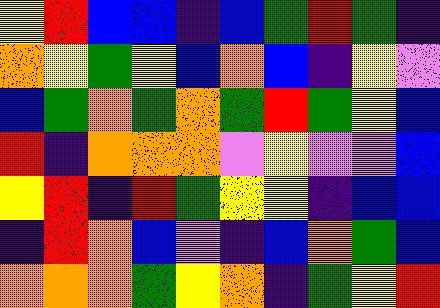[["yellow", "red", "blue", "blue", "indigo", "blue", "green", "red", "green", "indigo"], ["orange", "yellow", "green", "yellow", "blue", "orange", "blue", "indigo", "yellow", "violet"], ["blue", "green", "orange", "green", "orange", "green", "red", "green", "yellow", "blue"], ["red", "indigo", "orange", "orange", "orange", "violet", "yellow", "violet", "violet", "blue"], ["yellow", "red", "indigo", "red", "green", "yellow", "yellow", "indigo", "blue", "blue"], ["indigo", "red", "orange", "blue", "violet", "indigo", "blue", "orange", "green", "blue"], ["orange", "orange", "orange", "green", "yellow", "orange", "indigo", "green", "yellow", "red"]]